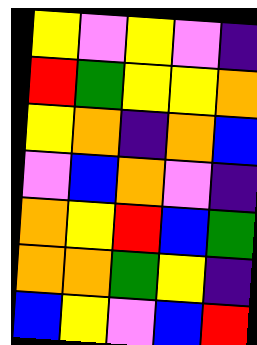[["yellow", "violet", "yellow", "violet", "indigo"], ["red", "green", "yellow", "yellow", "orange"], ["yellow", "orange", "indigo", "orange", "blue"], ["violet", "blue", "orange", "violet", "indigo"], ["orange", "yellow", "red", "blue", "green"], ["orange", "orange", "green", "yellow", "indigo"], ["blue", "yellow", "violet", "blue", "red"]]